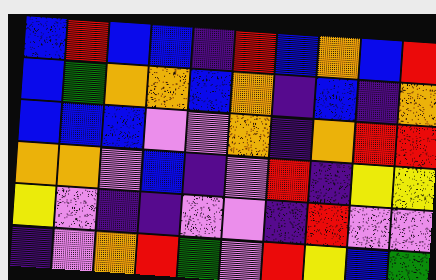[["blue", "red", "blue", "blue", "indigo", "red", "blue", "orange", "blue", "red"], ["blue", "green", "orange", "orange", "blue", "orange", "indigo", "blue", "indigo", "orange"], ["blue", "blue", "blue", "violet", "violet", "orange", "indigo", "orange", "red", "red"], ["orange", "orange", "violet", "blue", "indigo", "violet", "red", "indigo", "yellow", "yellow"], ["yellow", "violet", "indigo", "indigo", "violet", "violet", "indigo", "red", "violet", "violet"], ["indigo", "violet", "orange", "red", "green", "violet", "red", "yellow", "blue", "green"]]